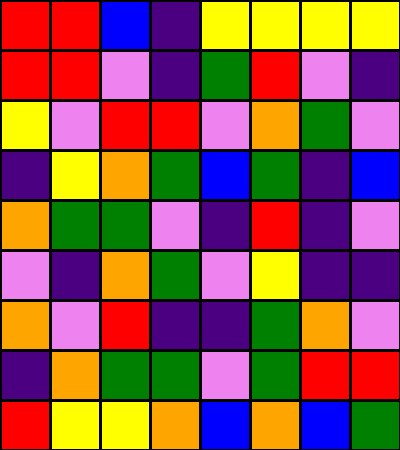[["red", "red", "blue", "indigo", "yellow", "yellow", "yellow", "yellow"], ["red", "red", "violet", "indigo", "green", "red", "violet", "indigo"], ["yellow", "violet", "red", "red", "violet", "orange", "green", "violet"], ["indigo", "yellow", "orange", "green", "blue", "green", "indigo", "blue"], ["orange", "green", "green", "violet", "indigo", "red", "indigo", "violet"], ["violet", "indigo", "orange", "green", "violet", "yellow", "indigo", "indigo"], ["orange", "violet", "red", "indigo", "indigo", "green", "orange", "violet"], ["indigo", "orange", "green", "green", "violet", "green", "red", "red"], ["red", "yellow", "yellow", "orange", "blue", "orange", "blue", "green"]]